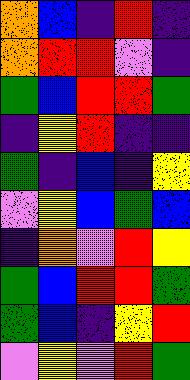[["orange", "blue", "indigo", "red", "indigo"], ["orange", "red", "red", "violet", "indigo"], ["green", "blue", "red", "red", "green"], ["indigo", "yellow", "red", "indigo", "indigo"], ["green", "indigo", "blue", "indigo", "yellow"], ["violet", "yellow", "blue", "green", "blue"], ["indigo", "orange", "violet", "red", "yellow"], ["green", "blue", "red", "red", "green"], ["green", "blue", "indigo", "yellow", "red"], ["violet", "yellow", "violet", "red", "green"]]